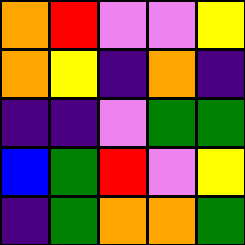[["orange", "red", "violet", "violet", "yellow"], ["orange", "yellow", "indigo", "orange", "indigo"], ["indigo", "indigo", "violet", "green", "green"], ["blue", "green", "red", "violet", "yellow"], ["indigo", "green", "orange", "orange", "green"]]